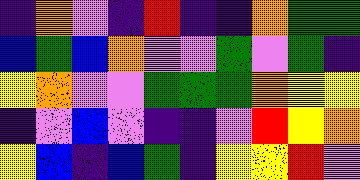[["indigo", "orange", "violet", "indigo", "red", "indigo", "indigo", "orange", "green", "green"], ["blue", "green", "blue", "orange", "violet", "violet", "green", "violet", "green", "indigo"], ["yellow", "orange", "violet", "violet", "green", "green", "green", "orange", "yellow", "yellow"], ["indigo", "violet", "blue", "violet", "indigo", "indigo", "violet", "red", "yellow", "orange"], ["yellow", "blue", "indigo", "blue", "green", "indigo", "yellow", "yellow", "red", "violet"]]